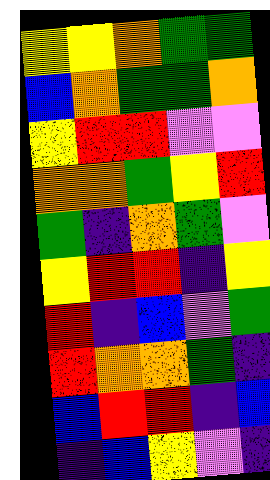[["yellow", "yellow", "orange", "green", "green"], ["blue", "orange", "green", "green", "orange"], ["yellow", "red", "red", "violet", "violet"], ["orange", "orange", "green", "yellow", "red"], ["green", "indigo", "orange", "green", "violet"], ["yellow", "red", "red", "indigo", "yellow"], ["red", "indigo", "blue", "violet", "green"], ["red", "orange", "orange", "green", "indigo"], ["blue", "red", "red", "indigo", "blue"], ["indigo", "blue", "yellow", "violet", "indigo"]]